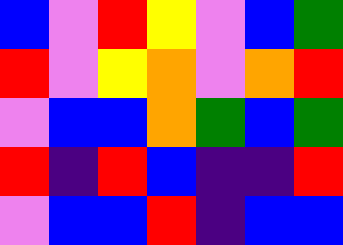[["blue", "violet", "red", "yellow", "violet", "blue", "green"], ["red", "violet", "yellow", "orange", "violet", "orange", "red"], ["violet", "blue", "blue", "orange", "green", "blue", "green"], ["red", "indigo", "red", "blue", "indigo", "indigo", "red"], ["violet", "blue", "blue", "red", "indigo", "blue", "blue"]]